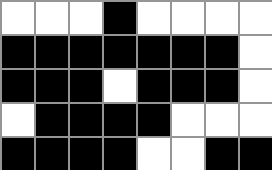[["white", "white", "white", "black", "white", "white", "white", "white"], ["black", "black", "black", "black", "black", "black", "black", "white"], ["black", "black", "black", "white", "black", "black", "black", "white"], ["white", "black", "black", "black", "black", "white", "white", "white"], ["black", "black", "black", "black", "white", "white", "black", "black"]]